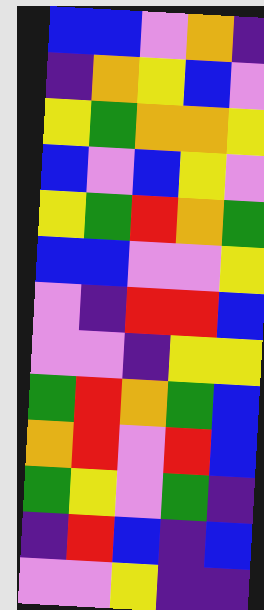[["blue", "blue", "violet", "orange", "indigo"], ["indigo", "orange", "yellow", "blue", "violet"], ["yellow", "green", "orange", "orange", "yellow"], ["blue", "violet", "blue", "yellow", "violet"], ["yellow", "green", "red", "orange", "green"], ["blue", "blue", "violet", "violet", "yellow"], ["violet", "indigo", "red", "red", "blue"], ["violet", "violet", "indigo", "yellow", "yellow"], ["green", "red", "orange", "green", "blue"], ["orange", "red", "violet", "red", "blue"], ["green", "yellow", "violet", "green", "indigo"], ["indigo", "red", "blue", "indigo", "blue"], ["violet", "violet", "yellow", "indigo", "indigo"]]